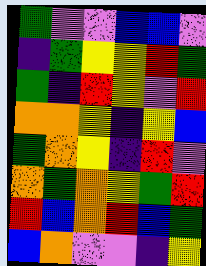[["green", "violet", "violet", "blue", "blue", "violet"], ["indigo", "green", "yellow", "yellow", "red", "green"], ["green", "indigo", "red", "yellow", "violet", "red"], ["orange", "orange", "yellow", "indigo", "yellow", "blue"], ["green", "orange", "yellow", "indigo", "red", "violet"], ["orange", "green", "orange", "yellow", "green", "red"], ["red", "blue", "orange", "red", "blue", "green"], ["blue", "orange", "violet", "violet", "indigo", "yellow"]]